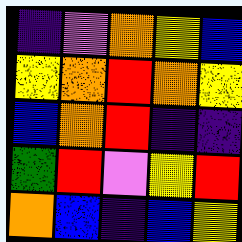[["indigo", "violet", "orange", "yellow", "blue"], ["yellow", "orange", "red", "orange", "yellow"], ["blue", "orange", "red", "indigo", "indigo"], ["green", "red", "violet", "yellow", "red"], ["orange", "blue", "indigo", "blue", "yellow"]]